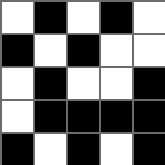[["white", "black", "white", "black", "white"], ["black", "white", "black", "white", "white"], ["white", "black", "white", "white", "black"], ["white", "black", "black", "black", "black"], ["black", "white", "black", "white", "black"]]